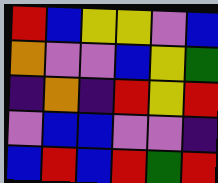[["red", "blue", "yellow", "yellow", "violet", "blue"], ["orange", "violet", "violet", "blue", "yellow", "green"], ["indigo", "orange", "indigo", "red", "yellow", "red"], ["violet", "blue", "blue", "violet", "violet", "indigo"], ["blue", "red", "blue", "red", "green", "red"]]